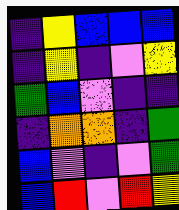[["indigo", "yellow", "blue", "blue", "blue"], ["indigo", "yellow", "indigo", "violet", "yellow"], ["green", "blue", "violet", "indigo", "indigo"], ["indigo", "orange", "orange", "indigo", "green"], ["blue", "violet", "indigo", "violet", "green"], ["blue", "red", "violet", "red", "yellow"]]